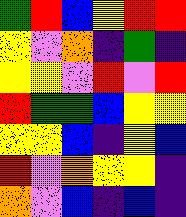[["green", "red", "blue", "yellow", "red", "red"], ["yellow", "violet", "orange", "indigo", "green", "indigo"], ["yellow", "yellow", "violet", "red", "violet", "red"], ["red", "green", "green", "blue", "yellow", "yellow"], ["yellow", "yellow", "blue", "indigo", "yellow", "blue"], ["red", "violet", "orange", "yellow", "yellow", "indigo"], ["orange", "violet", "blue", "indigo", "blue", "indigo"]]